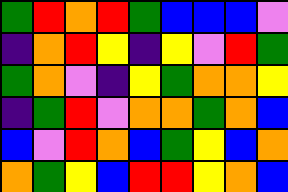[["green", "red", "orange", "red", "green", "blue", "blue", "blue", "violet"], ["indigo", "orange", "red", "yellow", "indigo", "yellow", "violet", "red", "green"], ["green", "orange", "violet", "indigo", "yellow", "green", "orange", "orange", "yellow"], ["indigo", "green", "red", "violet", "orange", "orange", "green", "orange", "blue"], ["blue", "violet", "red", "orange", "blue", "green", "yellow", "blue", "orange"], ["orange", "green", "yellow", "blue", "red", "red", "yellow", "orange", "blue"]]